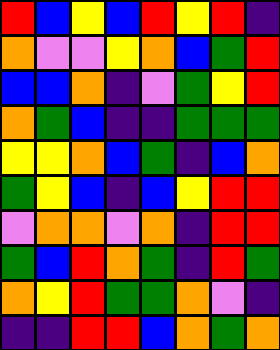[["red", "blue", "yellow", "blue", "red", "yellow", "red", "indigo"], ["orange", "violet", "violet", "yellow", "orange", "blue", "green", "red"], ["blue", "blue", "orange", "indigo", "violet", "green", "yellow", "red"], ["orange", "green", "blue", "indigo", "indigo", "green", "green", "green"], ["yellow", "yellow", "orange", "blue", "green", "indigo", "blue", "orange"], ["green", "yellow", "blue", "indigo", "blue", "yellow", "red", "red"], ["violet", "orange", "orange", "violet", "orange", "indigo", "red", "red"], ["green", "blue", "red", "orange", "green", "indigo", "red", "green"], ["orange", "yellow", "red", "green", "green", "orange", "violet", "indigo"], ["indigo", "indigo", "red", "red", "blue", "orange", "green", "orange"]]